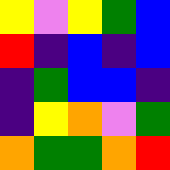[["yellow", "violet", "yellow", "green", "blue"], ["red", "indigo", "blue", "indigo", "blue"], ["indigo", "green", "blue", "blue", "indigo"], ["indigo", "yellow", "orange", "violet", "green"], ["orange", "green", "green", "orange", "red"]]